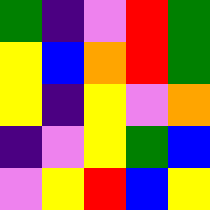[["green", "indigo", "violet", "red", "green"], ["yellow", "blue", "orange", "red", "green"], ["yellow", "indigo", "yellow", "violet", "orange"], ["indigo", "violet", "yellow", "green", "blue"], ["violet", "yellow", "red", "blue", "yellow"]]